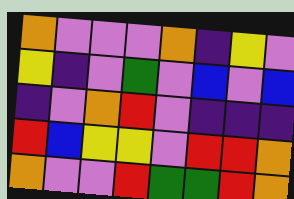[["orange", "violet", "violet", "violet", "orange", "indigo", "yellow", "violet"], ["yellow", "indigo", "violet", "green", "violet", "blue", "violet", "blue"], ["indigo", "violet", "orange", "red", "violet", "indigo", "indigo", "indigo"], ["red", "blue", "yellow", "yellow", "violet", "red", "red", "orange"], ["orange", "violet", "violet", "red", "green", "green", "red", "orange"]]